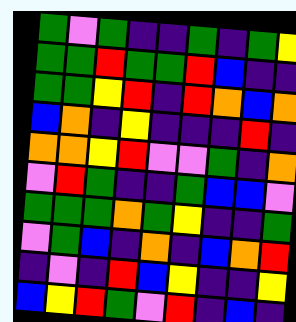[["green", "violet", "green", "indigo", "indigo", "green", "indigo", "green", "yellow"], ["green", "green", "red", "green", "green", "red", "blue", "indigo", "indigo"], ["green", "green", "yellow", "red", "indigo", "red", "orange", "blue", "orange"], ["blue", "orange", "indigo", "yellow", "indigo", "indigo", "indigo", "red", "indigo"], ["orange", "orange", "yellow", "red", "violet", "violet", "green", "indigo", "orange"], ["violet", "red", "green", "indigo", "indigo", "green", "blue", "blue", "violet"], ["green", "green", "green", "orange", "green", "yellow", "indigo", "indigo", "green"], ["violet", "green", "blue", "indigo", "orange", "indigo", "blue", "orange", "red"], ["indigo", "violet", "indigo", "red", "blue", "yellow", "indigo", "indigo", "yellow"], ["blue", "yellow", "red", "green", "violet", "red", "indigo", "blue", "indigo"]]